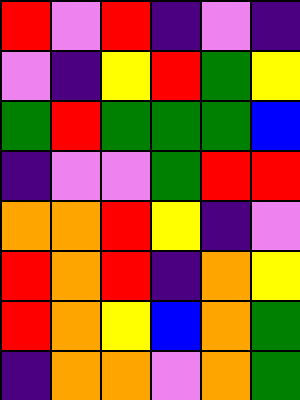[["red", "violet", "red", "indigo", "violet", "indigo"], ["violet", "indigo", "yellow", "red", "green", "yellow"], ["green", "red", "green", "green", "green", "blue"], ["indigo", "violet", "violet", "green", "red", "red"], ["orange", "orange", "red", "yellow", "indigo", "violet"], ["red", "orange", "red", "indigo", "orange", "yellow"], ["red", "orange", "yellow", "blue", "orange", "green"], ["indigo", "orange", "orange", "violet", "orange", "green"]]